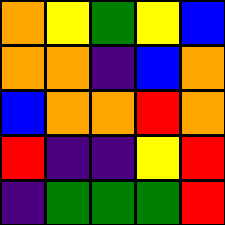[["orange", "yellow", "green", "yellow", "blue"], ["orange", "orange", "indigo", "blue", "orange"], ["blue", "orange", "orange", "red", "orange"], ["red", "indigo", "indigo", "yellow", "red"], ["indigo", "green", "green", "green", "red"]]